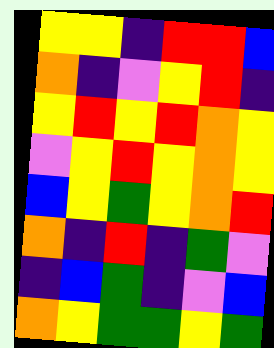[["yellow", "yellow", "indigo", "red", "red", "blue"], ["orange", "indigo", "violet", "yellow", "red", "indigo"], ["yellow", "red", "yellow", "red", "orange", "yellow"], ["violet", "yellow", "red", "yellow", "orange", "yellow"], ["blue", "yellow", "green", "yellow", "orange", "red"], ["orange", "indigo", "red", "indigo", "green", "violet"], ["indigo", "blue", "green", "indigo", "violet", "blue"], ["orange", "yellow", "green", "green", "yellow", "green"]]